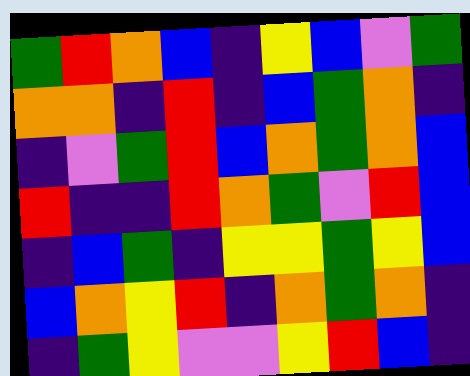[["green", "red", "orange", "blue", "indigo", "yellow", "blue", "violet", "green"], ["orange", "orange", "indigo", "red", "indigo", "blue", "green", "orange", "indigo"], ["indigo", "violet", "green", "red", "blue", "orange", "green", "orange", "blue"], ["red", "indigo", "indigo", "red", "orange", "green", "violet", "red", "blue"], ["indigo", "blue", "green", "indigo", "yellow", "yellow", "green", "yellow", "blue"], ["blue", "orange", "yellow", "red", "indigo", "orange", "green", "orange", "indigo"], ["indigo", "green", "yellow", "violet", "violet", "yellow", "red", "blue", "indigo"]]